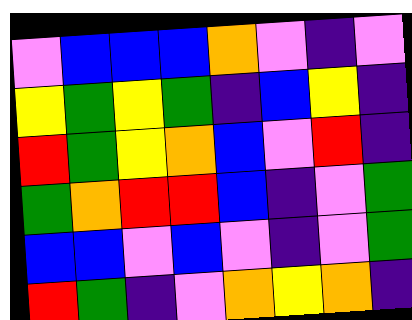[["violet", "blue", "blue", "blue", "orange", "violet", "indigo", "violet"], ["yellow", "green", "yellow", "green", "indigo", "blue", "yellow", "indigo"], ["red", "green", "yellow", "orange", "blue", "violet", "red", "indigo"], ["green", "orange", "red", "red", "blue", "indigo", "violet", "green"], ["blue", "blue", "violet", "blue", "violet", "indigo", "violet", "green"], ["red", "green", "indigo", "violet", "orange", "yellow", "orange", "indigo"]]